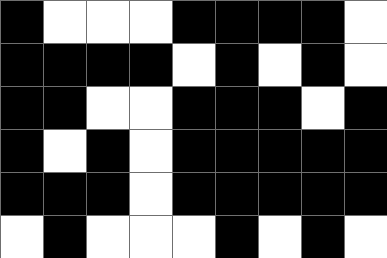[["black", "white", "white", "white", "black", "black", "black", "black", "white"], ["black", "black", "black", "black", "white", "black", "white", "black", "white"], ["black", "black", "white", "white", "black", "black", "black", "white", "black"], ["black", "white", "black", "white", "black", "black", "black", "black", "black"], ["black", "black", "black", "white", "black", "black", "black", "black", "black"], ["white", "black", "white", "white", "white", "black", "white", "black", "white"]]